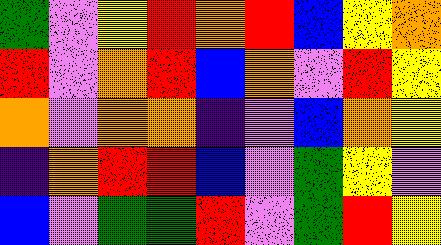[["green", "violet", "yellow", "red", "orange", "red", "blue", "yellow", "orange"], ["red", "violet", "orange", "red", "blue", "orange", "violet", "red", "yellow"], ["orange", "violet", "orange", "orange", "indigo", "violet", "blue", "orange", "yellow"], ["indigo", "orange", "red", "red", "blue", "violet", "green", "yellow", "violet"], ["blue", "violet", "green", "green", "red", "violet", "green", "red", "yellow"]]